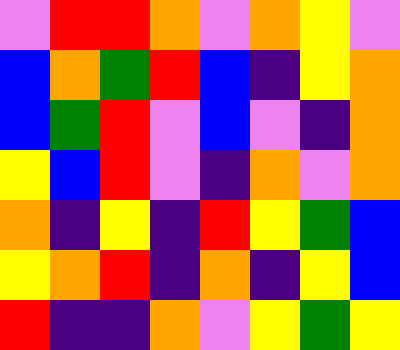[["violet", "red", "red", "orange", "violet", "orange", "yellow", "violet"], ["blue", "orange", "green", "red", "blue", "indigo", "yellow", "orange"], ["blue", "green", "red", "violet", "blue", "violet", "indigo", "orange"], ["yellow", "blue", "red", "violet", "indigo", "orange", "violet", "orange"], ["orange", "indigo", "yellow", "indigo", "red", "yellow", "green", "blue"], ["yellow", "orange", "red", "indigo", "orange", "indigo", "yellow", "blue"], ["red", "indigo", "indigo", "orange", "violet", "yellow", "green", "yellow"]]